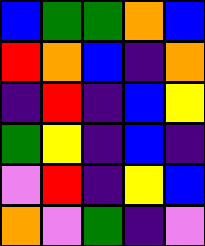[["blue", "green", "green", "orange", "blue"], ["red", "orange", "blue", "indigo", "orange"], ["indigo", "red", "indigo", "blue", "yellow"], ["green", "yellow", "indigo", "blue", "indigo"], ["violet", "red", "indigo", "yellow", "blue"], ["orange", "violet", "green", "indigo", "violet"]]